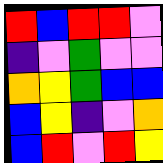[["red", "blue", "red", "red", "violet"], ["indigo", "violet", "green", "violet", "violet"], ["orange", "yellow", "green", "blue", "blue"], ["blue", "yellow", "indigo", "violet", "orange"], ["blue", "red", "violet", "red", "yellow"]]